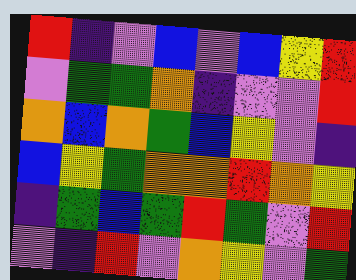[["red", "indigo", "violet", "blue", "violet", "blue", "yellow", "red"], ["violet", "green", "green", "orange", "indigo", "violet", "violet", "red"], ["orange", "blue", "orange", "green", "blue", "yellow", "violet", "indigo"], ["blue", "yellow", "green", "orange", "orange", "red", "orange", "yellow"], ["indigo", "green", "blue", "green", "red", "green", "violet", "red"], ["violet", "indigo", "red", "violet", "orange", "yellow", "violet", "green"]]